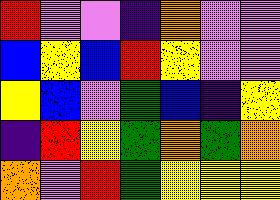[["red", "violet", "violet", "indigo", "orange", "violet", "violet"], ["blue", "yellow", "blue", "red", "yellow", "violet", "violet"], ["yellow", "blue", "violet", "green", "blue", "indigo", "yellow"], ["indigo", "red", "yellow", "green", "orange", "green", "orange"], ["orange", "violet", "red", "green", "yellow", "yellow", "yellow"]]